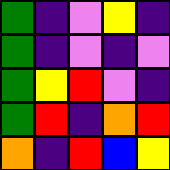[["green", "indigo", "violet", "yellow", "indigo"], ["green", "indigo", "violet", "indigo", "violet"], ["green", "yellow", "red", "violet", "indigo"], ["green", "red", "indigo", "orange", "red"], ["orange", "indigo", "red", "blue", "yellow"]]